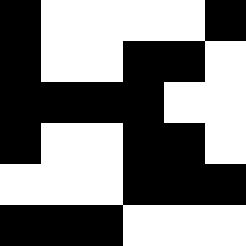[["black", "white", "white", "white", "white", "black"], ["black", "white", "white", "black", "black", "white"], ["black", "black", "black", "black", "white", "white"], ["black", "white", "white", "black", "black", "white"], ["white", "white", "white", "black", "black", "black"], ["black", "black", "black", "white", "white", "white"]]